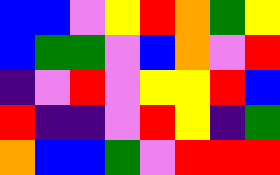[["blue", "blue", "violet", "yellow", "red", "orange", "green", "yellow"], ["blue", "green", "green", "violet", "blue", "orange", "violet", "red"], ["indigo", "violet", "red", "violet", "yellow", "yellow", "red", "blue"], ["red", "indigo", "indigo", "violet", "red", "yellow", "indigo", "green"], ["orange", "blue", "blue", "green", "violet", "red", "red", "red"]]